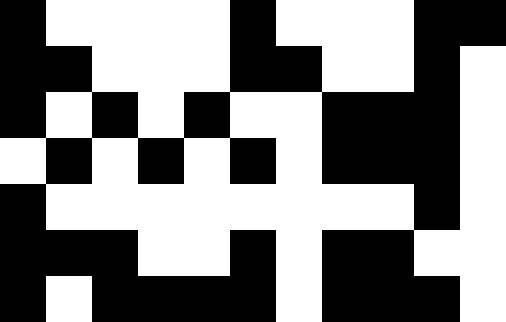[["black", "white", "white", "white", "white", "black", "white", "white", "white", "black", "black"], ["black", "black", "white", "white", "white", "black", "black", "white", "white", "black", "white"], ["black", "white", "black", "white", "black", "white", "white", "black", "black", "black", "white"], ["white", "black", "white", "black", "white", "black", "white", "black", "black", "black", "white"], ["black", "white", "white", "white", "white", "white", "white", "white", "white", "black", "white"], ["black", "black", "black", "white", "white", "black", "white", "black", "black", "white", "white"], ["black", "white", "black", "black", "black", "black", "white", "black", "black", "black", "white"]]